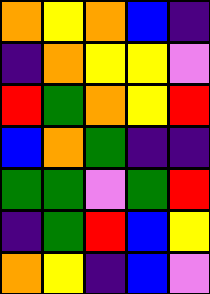[["orange", "yellow", "orange", "blue", "indigo"], ["indigo", "orange", "yellow", "yellow", "violet"], ["red", "green", "orange", "yellow", "red"], ["blue", "orange", "green", "indigo", "indigo"], ["green", "green", "violet", "green", "red"], ["indigo", "green", "red", "blue", "yellow"], ["orange", "yellow", "indigo", "blue", "violet"]]